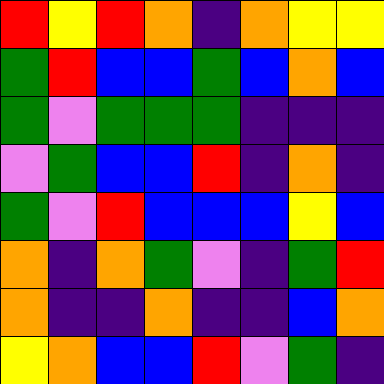[["red", "yellow", "red", "orange", "indigo", "orange", "yellow", "yellow"], ["green", "red", "blue", "blue", "green", "blue", "orange", "blue"], ["green", "violet", "green", "green", "green", "indigo", "indigo", "indigo"], ["violet", "green", "blue", "blue", "red", "indigo", "orange", "indigo"], ["green", "violet", "red", "blue", "blue", "blue", "yellow", "blue"], ["orange", "indigo", "orange", "green", "violet", "indigo", "green", "red"], ["orange", "indigo", "indigo", "orange", "indigo", "indigo", "blue", "orange"], ["yellow", "orange", "blue", "blue", "red", "violet", "green", "indigo"]]